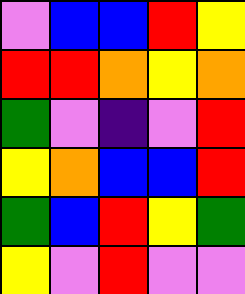[["violet", "blue", "blue", "red", "yellow"], ["red", "red", "orange", "yellow", "orange"], ["green", "violet", "indigo", "violet", "red"], ["yellow", "orange", "blue", "blue", "red"], ["green", "blue", "red", "yellow", "green"], ["yellow", "violet", "red", "violet", "violet"]]